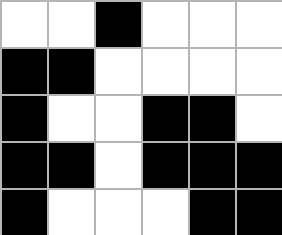[["white", "white", "black", "white", "white", "white"], ["black", "black", "white", "white", "white", "white"], ["black", "white", "white", "black", "black", "white"], ["black", "black", "white", "black", "black", "black"], ["black", "white", "white", "white", "black", "black"]]